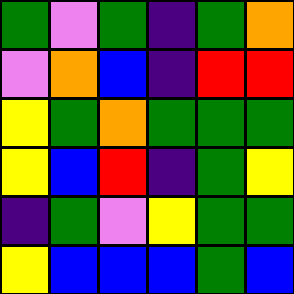[["green", "violet", "green", "indigo", "green", "orange"], ["violet", "orange", "blue", "indigo", "red", "red"], ["yellow", "green", "orange", "green", "green", "green"], ["yellow", "blue", "red", "indigo", "green", "yellow"], ["indigo", "green", "violet", "yellow", "green", "green"], ["yellow", "blue", "blue", "blue", "green", "blue"]]